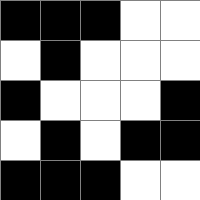[["black", "black", "black", "white", "white"], ["white", "black", "white", "white", "white"], ["black", "white", "white", "white", "black"], ["white", "black", "white", "black", "black"], ["black", "black", "black", "white", "white"]]